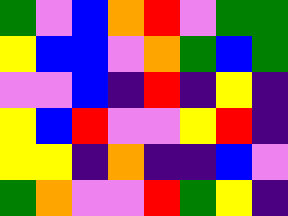[["green", "violet", "blue", "orange", "red", "violet", "green", "green"], ["yellow", "blue", "blue", "violet", "orange", "green", "blue", "green"], ["violet", "violet", "blue", "indigo", "red", "indigo", "yellow", "indigo"], ["yellow", "blue", "red", "violet", "violet", "yellow", "red", "indigo"], ["yellow", "yellow", "indigo", "orange", "indigo", "indigo", "blue", "violet"], ["green", "orange", "violet", "violet", "red", "green", "yellow", "indigo"]]